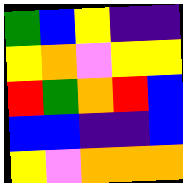[["green", "blue", "yellow", "indigo", "indigo"], ["yellow", "orange", "violet", "yellow", "yellow"], ["red", "green", "orange", "red", "blue"], ["blue", "blue", "indigo", "indigo", "blue"], ["yellow", "violet", "orange", "orange", "orange"]]